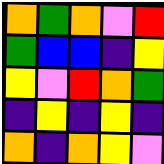[["orange", "green", "orange", "violet", "red"], ["green", "blue", "blue", "indigo", "yellow"], ["yellow", "violet", "red", "orange", "green"], ["indigo", "yellow", "indigo", "yellow", "indigo"], ["orange", "indigo", "orange", "yellow", "violet"]]